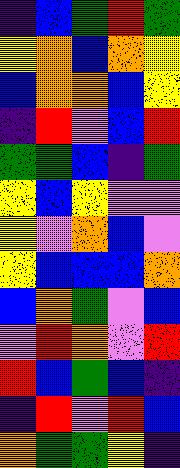[["indigo", "blue", "green", "red", "green"], ["yellow", "orange", "blue", "orange", "yellow"], ["blue", "orange", "orange", "blue", "yellow"], ["indigo", "red", "violet", "blue", "red"], ["green", "green", "blue", "indigo", "green"], ["yellow", "blue", "yellow", "violet", "violet"], ["yellow", "violet", "orange", "blue", "violet"], ["yellow", "blue", "blue", "blue", "orange"], ["blue", "orange", "green", "violet", "blue"], ["violet", "red", "orange", "violet", "red"], ["red", "blue", "green", "blue", "indigo"], ["indigo", "red", "violet", "red", "blue"], ["orange", "green", "green", "yellow", "indigo"]]